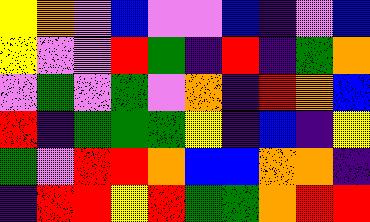[["yellow", "orange", "violet", "blue", "violet", "violet", "blue", "indigo", "violet", "blue"], ["yellow", "violet", "violet", "red", "green", "indigo", "red", "indigo", "green", "orange"], ["violet", "green", "violet", "green", "violet", "orange", "indigo", "red", "orange", "blue"], ["red", "indigo", "green", "green", "green", "yellow", "indigo", "blue", "indigo", "yellow"], ["green", "violet", "red", "red", "orange", "blue", "blue", "orange", "orange", "indigo"], ["indigo", "red", "red", "yellow", "red", "green", "green", "orange", "red", "red"]]